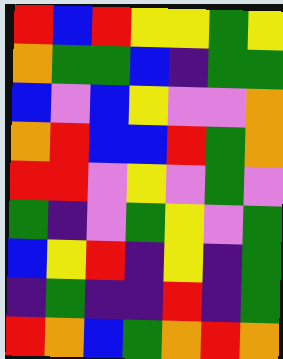[["red", "blue", "red", "yellow", "yellow", "green", "yellow"], ["orange", "green", "green", "blue", "indigo", "green", "green"], ["blue", "violet", "blue", "yellow", "violet", "violet", "orange"], ["orange", "red", "blue", "blue", "red", "green", "orange"], ["red", "red", "violet", "yellow", "violet", "green", "violet"], ["green", "indigo", "violet", "green", "yellow", "violet", "green"], ["blue", "yellow", "red", "indigo", "yellow", "indigo", "green"], ["indigo", "green", "indigo", "indigo", "red", "indigo", "green"], ["red", "orange", "blue", "green", "orange", "red", "orange"]]